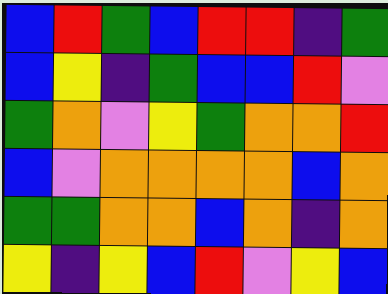[["blue", "red", "green", "blue", "red", "red", "indigo", "green"], ["blue", "yellow", "indigo", "green", "blue", "blue", "red", "violet"], ["green", "orange", "violet", "yellow", "green", "orange", "orange", "red"], ["blue", "violet", "orange", "orange", "orange", "orange", "blue", "orange"], ["green", "green", "orange", "orange", "blue", "orange", "indigo", "orange"], ["yellow", "indigo", "yellow", "blue", "red", "violet", "yellow", "blue"]]